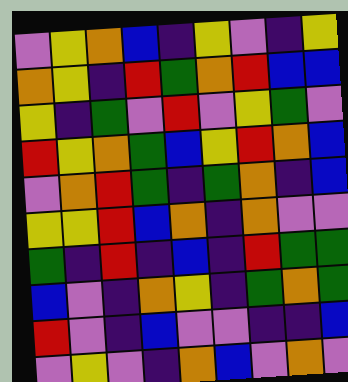[["violet", "yellow", "orange", "blue", "indigo", "yellow", "violet", "indigo", "yellow"], ["orange", "yellow", "indigo", "red", "green", "orange", "red", "blue", "blue"], ["yellow", "indigo", "green", "violet", "red", "violet", "yellow", "green", "violet"], ["red", "yellow", "orange", "green", "blue", "yellow", "red", "orange", "blue"], ["violet", "orange", "red", "green", "indigo", "green", "orange", "indigo", "blue"], ["yellow", "yellow", "red", "blue", "orange", "indigo", "orange", "violet", "violet"], ["green", "indigo", "red", "indigo", "blue", "indigo", "red", "green", "green"], ["blue", "violet", "indigo", "orange", "yellow", "indigo", "green", "orange", "green"], ["red", "violet", "indigo", "blue", "violet", "violet", "indigo", "indigo", "blue"], ["violet", "yellow", "violet", "indigo", "orange", "blue", "violet", "orange", "violet"]]